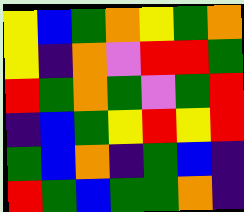[["yellow", "blue", "green", "orange", "yellow", "green", "orange"], ["yellow", "indigo", "orange", "violet", "red", "red", "green"], ["red", "green", "orange", "green", "violet", "green", "red"], ["indigo", "blue", "green", "yellow", "red", "yellow", "red"], ["green", "blue", "orange", "indigo", "green", "blue", "indigo"], ["red", "green", "blue", "green", "green", "orange", "indigo"]]